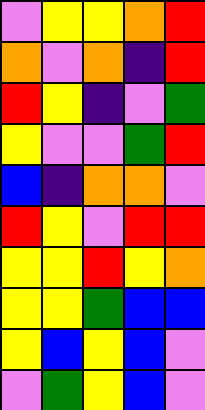[["violet", "yellow", "yellow", "orange", "red"], ["orange", "violet", "orange", "indigo", "red"], ["red", "yellow", "indigo", "violet", "green"], ["yellow", "violet", "violet", "green", "red"], ["blue", "indigo", "orange", "orange", "violet"], ["red", "yellow", "violet", "red", "red"], ["yellow", "yellow", "red", "yellow", "orange"], ["yellow", "yellow", "green", "blue", "blue"], ["yellow", "blue", "yellow", "blue", "violet"], ["violet", "green", "yellow", "blue", "violet"]]